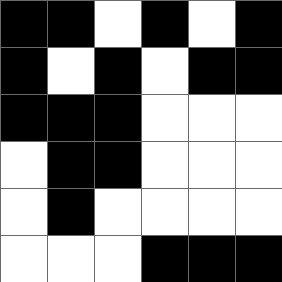[["black", "black", "white", "black", "white", "black"], ["black", "white", "black", "white", "black", "black"], ["black", "black", "black", "white", "white", "white"], ["white", "black", "black", "white", "white", "white"], ["white", "black", "white", "white", "white", "white"], ["white", "white", "white", "black", "black", "black"]]